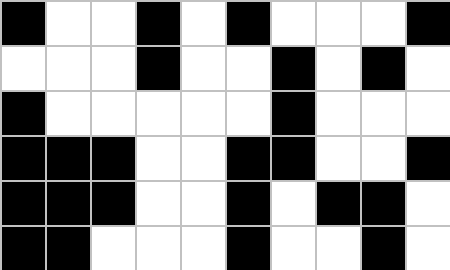[["black", "white", "white", "black", "white", "black", "white", "white", "white", "black"], ["white", "white", "white", "black", "white", "white", "black", "white", "black", "white"], ["black", "white", "white", "white", "white", "white", "black", "white", "white", "white"], ["black", "black", "black", "white", "white", "black", "black", "white", "white", "black"], ["black", "black", "black", "white", "white", "black", "white", "black", "black", "white"], ["black", "black", "white", "white", "white", "black", "white", "white", "black", "white"]]